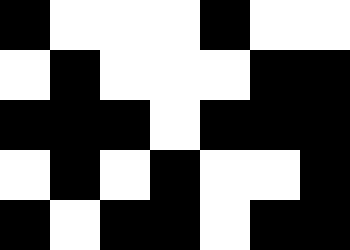[["black", "white", "white", "white", "black", "white", "white"], ["white", "black", "white", "white", "white", "black", "black"], ["black", "black", "black", "white", "black", "black", "black"], ["white", "black", "white", "black", "white", "white", "black"], ["black", "white", "black", "black", "white", "black", "black"]]